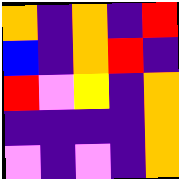[["orange", "indigo", "orange", "indigo", "red"], ["blue", "indigo", "orange", "red", "indigo"], ["red", "violet", "yellow", "indigo", "orange"], ["indigo", "indigo", "indigo", "indigo", "orange"], ["violet", "indigo", "violet", "indigo", "orange"]]